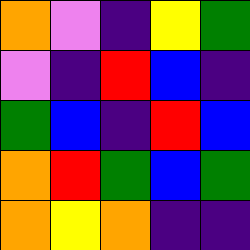[["orange", "violet", "indigo", "yellow", "green"], ["violet", "indigo", "red", "blue", "indigo"], ["green", "blue", "indigo", "red", "blue"], ["orange", "red", "green", "blue", "green"], ["orange", "yellow", "orange", "indigo", "indigo"]]